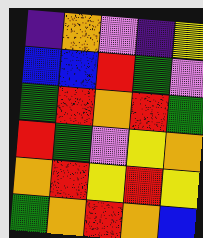[["indigo", "orange", "violet", "indigo", "yellow"], ["blue", "blue", "red", "green", "violet"], ["green", "red", "orange", "red", "green"], ["red", "green", "violet", "yellow", "orange"], ["orange", "red", "yellow", "red", "yellow"], ["green", "orange", "red", "orange", "blue"]]